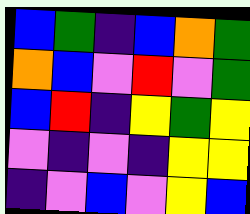[["blue", "green", "indigo", "blue", "orange", "green"], ["orange", "blue", "violet", "red", "violet", "green"], ["blue", "red", "indigo", "yellow", "green", "yellow"], ["violet", "indigo", "violet", "indigo", "yellow", "yellow"], ["indigo", "violet", "blue", "violet", "yellow", "blue"]]